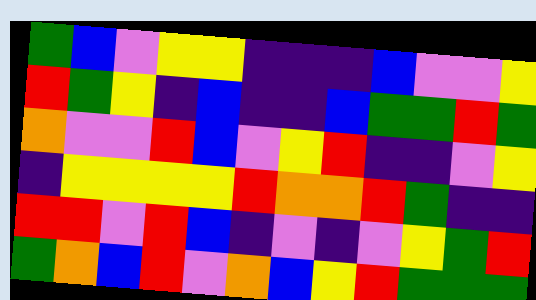[["green", "blue", "violet", "yellow", "yellow", "indigo", "indigo", "indigo", "blue", "violet", "violet", "yellow"], ["red", "green", "yellow", "indigo", "blue", "indigo", "indigo", "blue", "green", "green", "red", "green"], ["orange", "violet", "violet", "red", "blue", "violet", "yellow", "red", "indigo", "indigo", "violet", "yellow"], ["indigo", "yellow", "yellow", "yellow", "yellow", "red", "orange", "orange", "red", "green", "indigo", "indigo"], ["red", "red", "violet", "red", "blue", "indigo", "violet", "indigo", "violet", "yellow", "green", "red"], ["green", "orange", "blue", "red", "violet", "orange", "blue", "yellow", "red", "green", "green", "green"]]